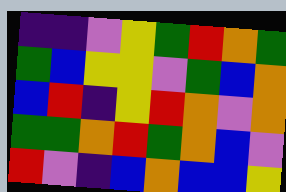[["indigo", "indigo", "violet", "yellow", "green", "red", "orange", "green"], ["green", "blue", "yellow", "yellow", "violet", "green", "blue", "orange"], ["blue", "red", "indigo", "yellow", "red", "orange", "violet", "orange"], ["green", "green", "orange", "red", "green", "orange", "blue", "violet"], ["red", "violet", "indigo", "blue", "orange", "blue", "blue", "yellow"]]